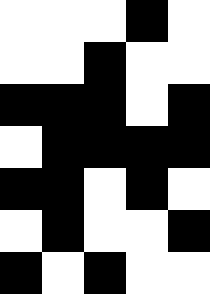[["white", "white", "white", "black", "white"], ["white", "white", "black", "white", "white"], ["black", "black", "black", "white", "black"], ["white", "black", "black", "black", "black"], ["black", "black", "white", "black", "white"], ["white", "black", "white", "white", "black"], ["black", "white", "black", "white", "white"]]